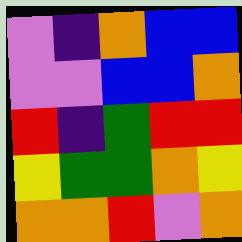[["violet", "indigo", "orange", "blue", "blue"], ["violet", "violet", "blue", "blue", "orange"], ["red", "indigo", "green", "red", "red"], ["yellow", "green", "green", "orange", "yellow"], ["orange", "orange", "red", "violet", "orange"]]